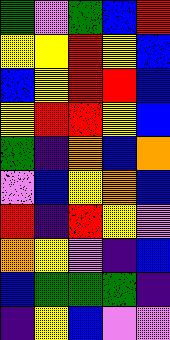[["green", "violet", "green", "blue", "red"], ["yellow", "yellow", "red", "yellow", "blue"], ["blue", "yellow", "red", "red", "blue"], ["yellow", "red", "red", "yellow", "blue"], ["green", "indigo", "orange", "blue", "orange"], ["violet", "blue", "yellow", "orange", "blue"], ["red", "indigo", "red", "yellow", "violet"], ["orange", "yellow", "violet", "indigo", "blue"], ["blue", "green", "green", "green", "indigo"], ["indigo", "yellow", "blue", "violet", "violet"]]